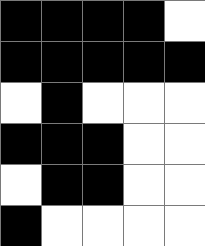[["black", "black", "black", "black", "white"], ["black", "black", "black", "black", "black"], ["white", "black", "white", "white", "white"], ["black", "black", "black", "white", "white"], ["white", "black", "black", "white", "white"], ["black", "white", "white", "white", "white"]]